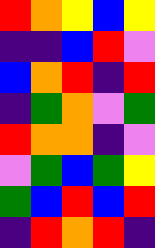[["red", "orange", "yellow", "blue", "yellow"], ["indigo", "indigo", "blue", "red", "violet"], ["blue", "orange", "red", "indigo", "red"], ["indigo", "green", "orange", "violet", "green"], ["red", "orange", "orange", "indigo", "violet"], ["violet", "green", "blue", "green", "yellow"], ["green", "blue", "red", "blue", "red"], ["indigo", "red", "orange", "red", "indigo"]]